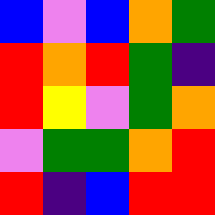[["blue", "violet", "blue", "orange", "green"], ["red", "orange", "red", "green", "indigo"], ["red", "yellow", "violet", "green", "orange"], ["violet", "green", "green", "orange", "red"], ["red", "indigo", "blue", "red", "red"]]